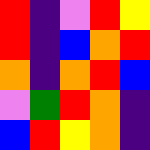[["red", "indigo", "violet", "red", "yellow"], ["red", "indigo", "blue", "orange", "red"], ["orange", "indigo", "orange", "red", "blue"], ["violet", "green", "red", "orange", "indigo"], ["blue", "red", "yellow", "orange", "indigo"]]